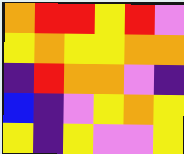[["orange", "red", "red", "yellow", "red", "violet"], ["yellow", "orange", "yellow", "yellow", "orange", "orange"], ["indigo", "red", "orange", "orange", "violet", "indigo"], ["blue", "indigo", "violet", "yellow", "orange", "yellow"], ["yellow", "indigo", "yellow", "violet", "violet", "yellow"]]